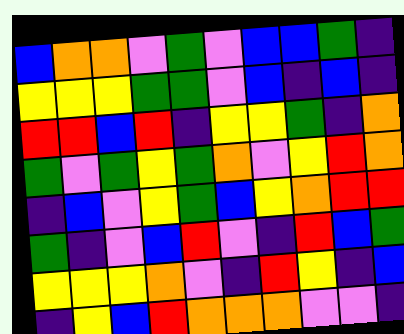[["blue", "orange", "orange", "violet", "green", "violet", "blue", "blue", "green", "indigo"], ["yellow", "yellow", "yellow", "green", "green", "violet", "blue", "indigo", "blue", "indigo"], ["red", "red", "blue", "red", "indigo", "yellow", "yellow", "green", "indigo", "orange"], ["green", "violet", "green", "yellow", "green", "orange", "violet", "yellow", "red", "orange"], ["indigo", "blue", "violet", "yellow", "green", "blue", "yellow", "orange", "red", "red"], ["green", "indigo", "violet", "blue", "red", "violet", "indigo", "red", "blue", "green"], ["yellow", "yellow", "yellow", "orange", "violet", "indigo", "red", "yellow", "indigo", "blue"], ["indigo", "yellow", "blue", "red", "orange", "orange", "orange", "violet", "violet", "indigo"]]